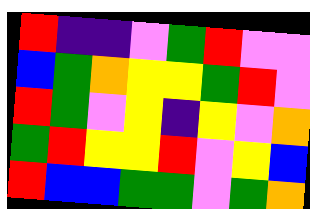[["red", "indigo", "indigo", "violet", "green", "red", "violet", "violet"], ["blue", "green", "orange", "yellow", "yellow", "green", "red", "violet"], ["red", "green", "violet", "yellow", "indigo", "yellow", "violet", "orange"], ["green", "red", "yellow", "yellow", "red", "violet", "yellow", "blue"], ["red", "blue", "blue", "green", "green", "violet", "green", "orange"]]